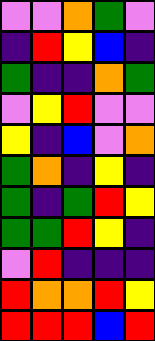[["violet", "violet", "orange", "green", "violet"], ["indigo", "red", "yellow", "blue", "indigo"], ["green", "indigo", "indigo", "orange", "green"], ["violet", "yellow", "red", "violet", "violet"], ["yellow", "indigo", "blue", "violet", "orange"], ["green", "orange", "indigo", "yellow", "indigo"], ["green", "indigo", "green", "red", "yellow"], ["green", "green", "red", "yellow", "indigo"], ["violet", "red", "indigo", "indigo", "indigo"], ["red", "orange", "orange", "red", "yellow"], ["red", "red", "red", "blue", "red"]]